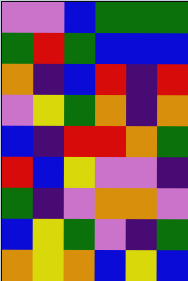[["violet", "violet", "blue", "green", "green", "green"], ["green", "red", "green", "blue", "blue", "blue"], ["orange", "indigo", "blue", "red", "indigo", "red"], ["violet", "yellow", "green", "orange", "indigo", "orange"], ["blue", "indigo", "red", "red", "orange", "green"], ["red", "blue", "yellow", "violet", "violet", "indigo"], ["green", "indigo", "violet", "orange", "orange", "violet"], ["blue", "yellow", "green", "violet", "indigo", "green"], ["orange", "yellow", "orange", "blue", "yellow", "blue"]]